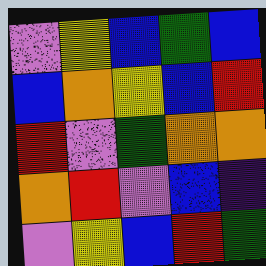[["violet", "yellow", "blue", "green", "blue"], ["blue", "orange", "yellow", "blue", "red"], ["red", "violet", "green", "orange", "orange"], ["orange", "red", "violet", "blue", "indigo"], ["violet", "yellow", "blue", "red", "green"]]